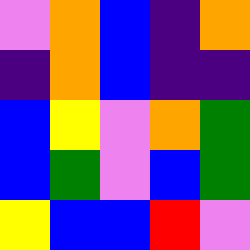[["violet", "orange", "blue", "indigo", "orange"], ["indigo", "orange", "blue", "indigo", "indigo"], ["blue", "yellow", "violet", "orange", "green"], ["blue", "green", "violet", "blue", "green"], ["yellow", "blue", "blue", "red", "violet"]]